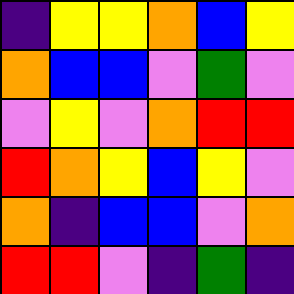[["indigo", "yellow", "yellow", "orange", "blue", "yellow"], ["orange", "blue", "blue", "violet", "green", "violet"], ["violet", "yellow", "violet", "orange", "red", "red"], ["red", "orange", "yellow", "blue", "yellow", "violet"], ["orange", "indigo", "blue", "blue", "violet", "orange"], ["red", "red", "violet", "indigo", "green", "indigo"]]